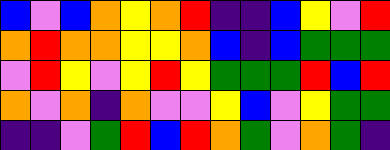[["blue", "violet", "blue", "orange", "yellow", "orange", "red", "indigo", "indigo", "blue", "yellow", "violet", "red"], ["orange", "red", "orange", "orange", "yellow", "yellow", "orange", "blue", "indigo", "blue", "green", "green", "green"], ["violet", "red", "yellow", "violet", "yellow", "red", "yellow", "green", "green", "green", "red", "blue", "red"], ["orange", "violet", "orange", "indigo", "orange", "violet", "violet", "yellow", "blue", "violet", "yellow", "green", "green"], ["indigo", "indigo", "violet", "green", "red", "blue", "red", "orange", "green", "violet", "orange", "green", "indigo"]]